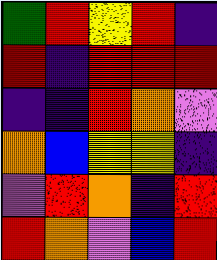[["green", "red", "yellow", "red", "indigo"], ["red", "indigo", "red", "red", "red"], ["indigo", "indigo", "red", "orange", "violet"], ["orange", "blue", "yellow", "yellow", "indigo"], ["violet", "red", "orange", "indigo", "red"], ["red", "orange", "violet", "blue", "red"]]